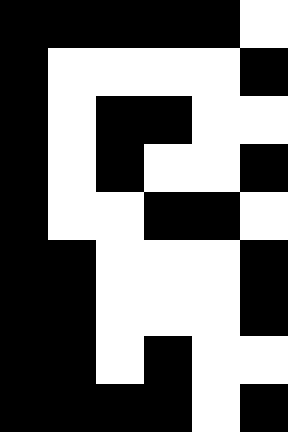[["black", "black", "black", "black", "black", "white"], ["black", "white", "white", "white", "white", "black"], ["black", "white", "black", "black", "white", "white"], ["black", "white", "black", "white", "white", "black"], ["black", "white", "white", "black", "black", "white"], ["black", "black", "white", "white", "white", "black"], ["black", "black", "white", "white", "white", "black"], ["black", "black", "white", "black", "white", "white"], ["black", "black", "black", "black", "white", "black"]]